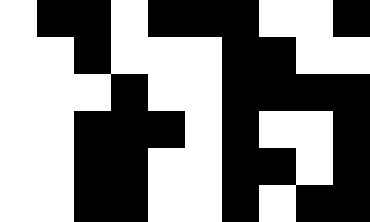[["white", "black", "black", "white", "black", "black", "black", "white", "white", "black"], ["white", "white", "black", "white", "white", "white", "black", "black", "white", "white"], ["white", "white", "white", "black", "white", "white", "black", "black", "black", "black"], ["white", "white", "black", "black", "black", "white", "black", "white", "white", "black"], ["white", "white", "black", "black", "white", "white", "black", "black", "white", "black"], ["white", "white", "black", "black", "white", "white", "black", "white", "black", "black"]]